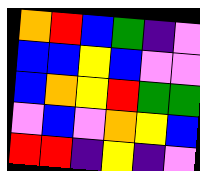[["orange", "red", "blue", "green", "indigo", "violet"], ["blue", "blue", "yellow", "blue", "violet", "violet"], ["blue", "orange", "yellow", "red", "green", "green"], ["violet", "blue", "violet", "orange", "yellow", "blue"], ["red", "red", "indigo", "yellow", "indigo", "violet"]]